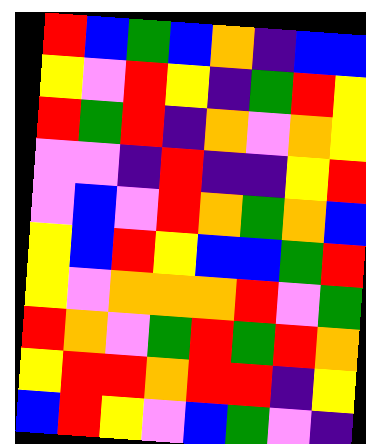[["red", "blue", "green", "blue", "orange", "indigo", "blue", "blue"], ["yellow", "violet", "red", "yellow", "indigo", "green", "red", "yellow"], ["red", "green", "red", "indigo", "orange", "violet", "orange", "yellow"], ["violet", "violet", "indigo", "red", "indigo", "indigo", "yellow", "red"], ["violet", "blue", "violet", "red", "orange", "green", "orange", "blue"], ["yellow", "blue", "red", "yellow", "blue", "blue", "green", "red"], ["yellow", "violet", "orange", "orange", "orange", "red", "violet", "green"], ["red", "orange", "violet", "green", "red", "green", "red", "orange"], ["yellow", "red", "red", "orange", "red", "red", "indigo", "yellow"], ["blue", "red", "yellow", "violet", "blue", "green", "violet", "indigo"]]